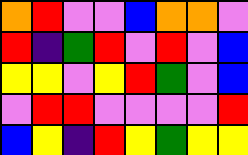[["orange", "red", "violet", "violet", "blue", "orange", "orange", "violet"], ["red", "indigo", "green", "red", "violet", "red", "violet", "blue"], ["yellow", "yellow", "violet", "yellow", "red", "green", "violet", "blue"], ["violet", "red", "red", "violet", "violet", "violet", "violet", "red"], ["blue", "yellow", "indigo", "red", "yellow", "green", "yellow", "yellow"]]